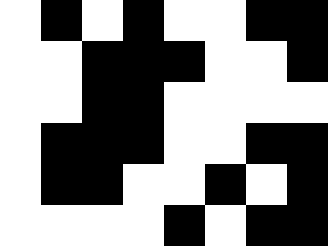[["white", "black", "white", "black", "white", "white", "black", "black"], ["white", "white", "black", "black", "black", "white", "white", "black"], ["white", "white", "black", "black", "white", "white", "white", "white"], ["white", "black", "black", "black", "white", "white", "black", "black"], ["white", "black", "black", "white", "white", "black", "white", "black"], ["white", "white", "white", "white", "black", "white", "black", "black"]]